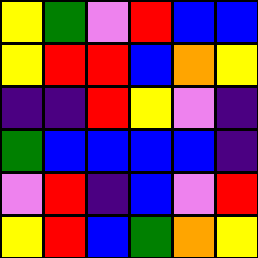[["yellow", "green", "violet", "red", "blue", "blue"], ["yellow", "red", "red", "blue", "orange", "yellow"], ["indigo", "indigo", "red", "yellow", "violet", "indigo"], ["green", "blue", "blue", "blue", "blue", "indigo"], ["violet", "red", "indigo", "blue", "violet", "red"], ["yellow", "red", "blue", "green", "orange", "yellow"]]